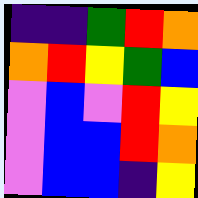[["indigo", "indigo", "green", "red", "orange"], ["orange", "red", "yellow", "green", "blue"], ["violet", "blue", "violet", "red", "yellow"], ["violet", "blue", "blue", "red", "orange"], ["violet", "blue", "blue", "indigo", "yellow"]]